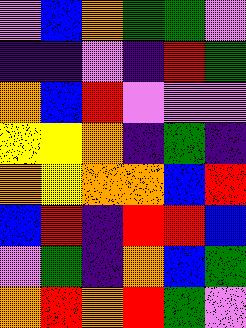[["violet", "blue", "orange", "green", "green", "violet"], ["indigo", "indigo", "violet", "indigo", "red", "green"], ["orange", "blue", "red", "violet", "violet", "violet"], ["yellow", "yellow", "orange", "indigo", "green", "indigo"], ["orange", "yellow", "orange", "orange", "blue", "red"], ["blue", "red", "indigo", "red", "red", "blue"], ["violet", "green", "indigo", "orange", "blue", "green"], ["orange", "red", "orange", "red", "green", "violet"]]